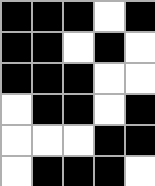[["black", "black", "black", "white", "black"], ["black", "black", "white", "black", "white"], ["black", "black", "black", "white", "white"], ["white", "black", "black", "white", "black"], ["white", "white", "white", "black", "black"], ["white", "black", "black", "black", "white"]]